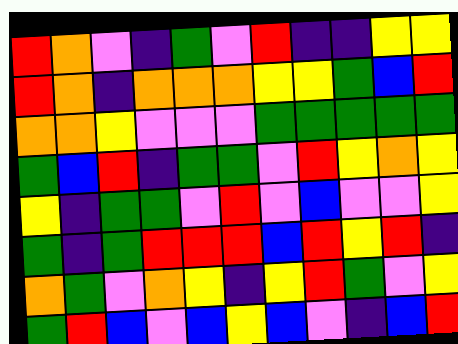[["red", "orange", "violet", "indigo", "green", "violet", "red", "indigo", "indigo", "yellow", "yellow"], ["red", "orange", "indigo", "orange", "orange", "orange", "yellow", "yellow", "green", "blue", "red"], ["orange", "orange", "yellow", "violet", "violet", "violet", "green", "green", "green", "green", "green"], ["green", "blue", "red", "indigo", "green", "green", "violet", "red", "yellow", "orange", "yellow"], ["yellow", "indigo", "green", "green", "violet", "red", "violet", "blue", "violet", "violet", "yellow"], ["green", "indigo", "green", "red", "red", "red", "blue", "red", "yellow", "red", "indigo"], ["orange", "green", "violet", "orange", "yellow", "indigo", "yellow", "red", "green", "violet", "yellow"], ["green", "red", "blue", "violet", "blue", "yellow", "blue", "violet", "indigo", "blue", "red"]]